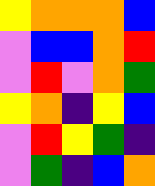[["yellow", "orange", "orange", "orange", "blue"], ["violet", "blue", "blue", "orange", "red"], ["violet", "red", "violet", "orange", "green"], ["yellow", "orange", "indigo", "yellow", "blue"], ["violet", "red", "yellow", "green", "indigo"], ["violet", "green", "indigo", "blue", "orange"]]